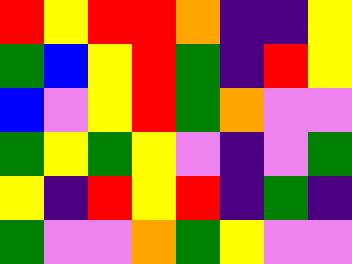[["red", "yellow", "red", "red", "orange", "indigo", "indigo", "yellow"], ["green", "blue", "yellow", "red", "green", "indigo", "red", "yellow"], ["blue", "violet", "yellow", "red", "green", "orange", "violet", "violet"], ["green", "yellow", "green", "yellow", "violet", "indigo", "violet", "green"], ["yellow", "indigo", "red", "yellow", "red", "indigo", "green", "indigo"], ["green", "violet", "violet", "orange", "green", "yellow", "violet", "violet"]]